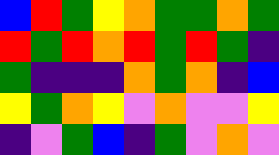[["blue", "red", "green", "yellow", "orange", "green", "green", "orange", "green"], ["red", "green", "red", "orange", "red", "green", "red", "green", "indigo"], ["green", "indigo", "indigo", "indigo", "orange", "green", "orange", "indigo", "blue"], ["yellow", "green", "orange", "yellow", "violet", "orange", "violet", "violet", "yellow"], ["indigo", "violet", "green", "blue", "indigo", "green", "violet", "orange", "violet"]]